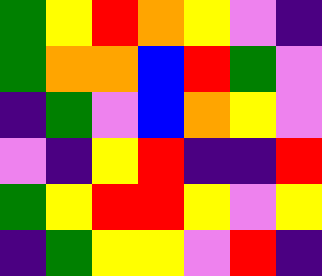[["green", "yellow", "red", "orange", "yellow", "violet", "indigo"], ["green", "orange", "orange", "blue", "red", "green", "violet"], ["indigo", "green", "violet", "blue", "orange", "yellow", "violet"], ["violet", "indigo", "yellow", "red", "indigo", "indigo", "red"], ["green", "yellow", "red", "red", "yellow", "violet", "yellow"], ["indigo", "green", "yellow", "yellow", "violet", "red", "indigo"]]